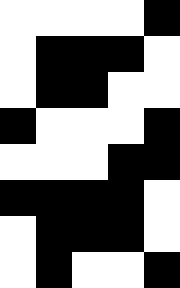[["white", "white", "white", "white", "black"], ["white", "black", "black", "black", "white"], ["white", "black", "black", "white", "white"], ["black", "white", "white", "white", "black"], ["white", "white", "white", "black", "black"], ["black", "black", "black", "black", "white"], ["white", "black", "black", "black", "white"], ["white", "black", "white", "white", "black"]]